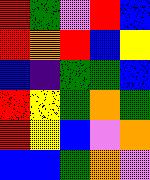[["red", "green", "violet", "red", "blue"], ["red", "orange", "red", "blue", "yellow"], ["blue", "indigo", "green", "green", "blue"], ["red", "yellow", "green", "orange", "green"], ["red", "yellow", "blue", "violet", "orange"], ["blue", "blue", "green", "orange", "violet"]]